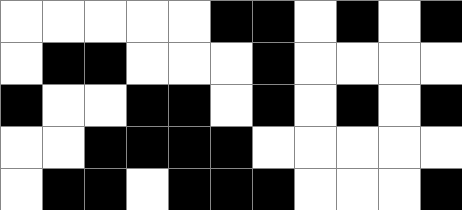[["white", "white", "white", "white", "white", "black", "black", "white", "black", "white", "black"], ["white", "black", "black", "white", "white", "white", "black", "white", "white", "white", "white"], ["black", "white", "white", "black", "black", "white", "black", "white", "black", "white", "black"], ["white", "white", "black", "black", "black", "black", "white", "white", "white", "white", "white"], ["white", "black", "black", "white", "black", "black", "black", "white", "white", "white", "black"]]